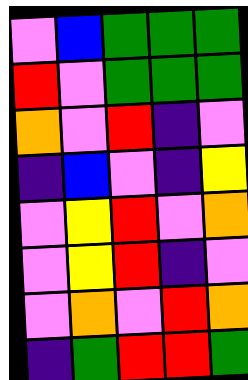[["violet", "blue", "green", "green", "green"], ["red", "violet", "green", "green", "green"], ["orange", "violet", "red", "indigo", "violet"], ["indigo", "blue", "violet", "indigo", "yellow"], ["violet", "yellow", "red", "violet", "orange"], ["violet", "yellow", "red", "indigo", "violet"], ["violet", "orange", "violet", "red", "orange"], ["indigo", "green", "red", "red", "green"]]